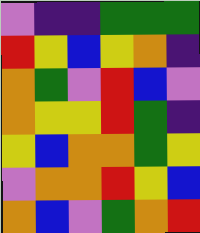[["violet", "indigo", "indigo", "green", "green", "green"], ["red", "yellow", "blue", "yellow", "orange", "indigo"], ["orange", "green", "violet", "red", "blue", "violet"], ["orange", "yellow", "yellow", "red", "green", "indigo"], ["yellow", "blue", "orange", "orange", "green", "yellow"], ["violet", "orange", "orange", "red", "yellow", "blue"], ["orange", "blue", "violet", "green", "orange", "red"]]